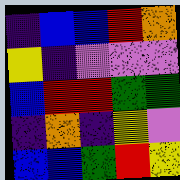[["indigo", "blue", "blue", "red", "orange"], ["yellow", "indigo", "violet", "violet", "violet"], ["blue", "red", "red", "green", "green"], ["indigo", "orange", "indigo", "yellow", "violet"], ["blue", "blue", "green", "red", "yellow"]]